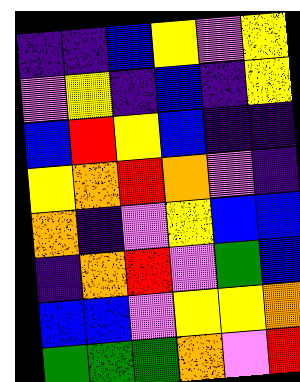[["indigo", "indigo", "blue", "yellow", "violet", "yellow"], ["violet", "yellow", "indigo", "blue", "indigo", "yellow"], ["blue", "red", "yellow", "blue", "indigo", "indigo"], ["yellow", "orange", "red", "orange", "violet", "indigo"], ["orange", "indigo", "violet", "yellow", "blue", "blue"], ["indigo", "orange", "red", "violet", "green", "blue"], ["blue", "blue", "violet", "yellow", "yellow", "orange"], ["green", "green", "green", "orange", "violet", "red"]]